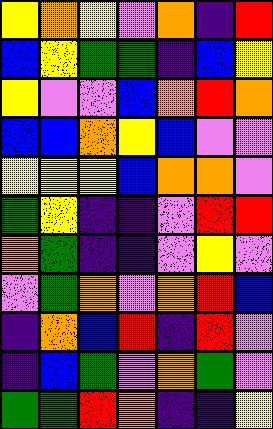[["yellow", "orange", "yellow", "violet", "orange", "indigo", "red"], ["blue", "yellow", "green", "green", "indigo", "blue", "yellow"], ["yellow", "violet", "violet", "blue", "orange", "red", "orange"], ["blue", "blue", "orange", "yellow", "blue", "violet", "violet"], ["yellow", "yellow", "yellow", "blue", "orange", "orange", "violet"], ["green", "yellow", "indigo", "indigo", "violet", "red", "red"], ["orange", "green", "indigo", "indigo", "violet", "yellow", "violet"], ["violet", "green", "orange", "violet", "orange", "red", "blue"], ["indigo", "orange", "blue", "red", "indigo", "red", "violet"], ["indigo", "blue", "green", "violet", "orange", "green", "violet"], ["green", "green", "red", "orange", "indigo", "indigo", "yellow"]]